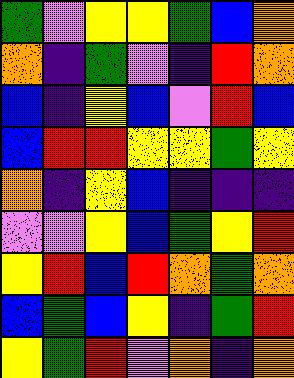[["green", "violet", "yellow", "yellow", "green", "blue", "orange"], ["orange", "indigo", "green", "violet", "indigo", "red", "orange"], ["blue", "indigo", "yellow", "blue", "violet", "red", "blue"], ["blue", "red", "red", "yellow", "yellow", "green", "yellow"], ["orange", "indigo", "yellow", "blue", "indigo", "indigo", "indigo"], ["violet", "violet", "yellow", "blue", "green", "yellow", "red"], ["yellow", "red", "blue", "red", "orange", "green", "orange"], ["blue", "green", "blue", "yellow", "indigo", "green", "red"], ["yellow", "green", "red", "violet", "orange", "indigo", "orange"]]